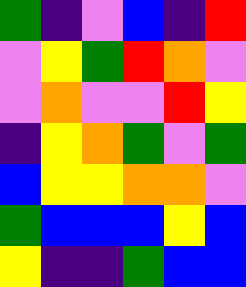[["green", "indigo", "violet", "blue", "indigo", "red"], ["violet", "yellow", "green", "red", "orange", "violet"], ["violet", "orange", "violet", "violet", "red", "yellow"], ["indigo", "yellow", "orange", "green", "violet", "green"], ["blue", "yellow", "yellow", "orange", "orange", "violet"], ["green", "blue", "blue", "blue", "yellow", "blue"], ["yellow", "indigo", "indigo", "green", "blue", "blue"]]